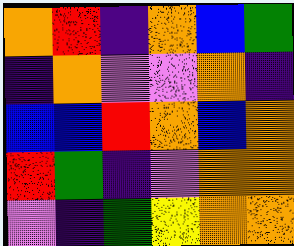[["orange", "red", "indigo", "orange", "blue", "green"], ["indigo", "orange", "violet", "violet", "orange", "indigo"], ["blue", "blue", "red", "orange", "blue", "orange"], ["red", "green", "indigo", "violet", "orange", "orange"], ["violet", "indigo", "green", "yellow", "orange", "orange"]]